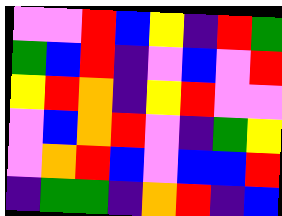[["violet", "violet", "red", "blue", "yellow", "indigo", "red", "green"], ["green", "blue", "red", "indigo", "violet", "blue", "violet", "red"], ["yellow", "red", "orange", "indigo", "yellow", "red", "violet", "violet"], ["violet", "blue", "orange", "red", "violet", "indigo", "green", "yellow"], ["violet", "orange", "red", "blue", "violet", "blue", "blue", "red"], ["indigo", "green", "green", "indigo", "orange", "red", "indigo", "blue"]]